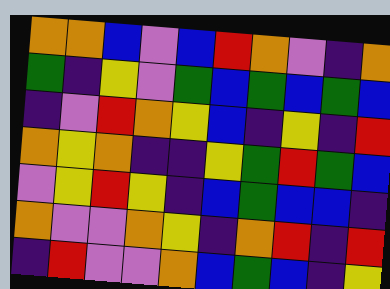[["orange", "orange", "blue", "violet", "blue", "red", "orange", "violet", "indigo", "orange"], ["green", "indigo", "yellow", "violet", "green", "blue", "green", "blue", "green", "blue"], ["indigo", "violet", "red", "orange", "yellow", "blue", "indigo", "yellow", "indigo", "red"], ["orange", "yellow", "orange", "indigo", "indigo", "yellow", "green", "red", "green", "blue"], ["violet", "yellow", "red", "yellow", "indigo", "blue", "green", "blue", "blue", "indigo"], ["orange", "violet", "violet", "orange", "yellow", "indigo", "orange", "red", "indigo", "red"], ["indigo", "red", "violet", "violet", "orange", "blue", "green", "blue", "indigo", "yellow"]]